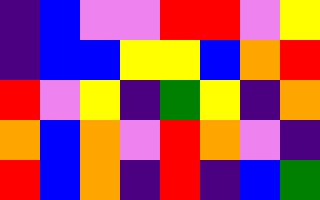[["indigo", "blue", "violet", "violet", "red", "red", "violet", "yellow"], ["indigo", "blue", "blue", "yellow", "yellow", "blue", "orange", "red"], ["red", "violet", "yellow", "indigo", "green", "yellow", "indigo", "orange"], ["orange", "blue", "orange", "violet", "red", "orange", "violet", "indigo"], ["red", "blue", "orange", "indigo", "red", "indigo", "blue", "green"]]